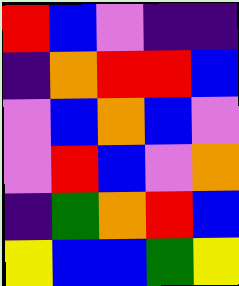[["red", "blue", "violet", "indigo", "indigo"], ["indigo", "orange", "red", "red", "blue"], ["violet", "blue", "orange", "blue", "violet"], ["violet", "red", "blue", "violet", "orange"], ["indigo", "green", "orange", "red", "blue"], ["yellow", "blue", "blue", "green", "yellow"]]